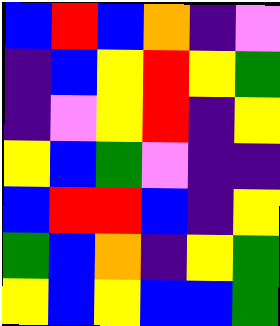[["blue", "red", "blue", "orange", "indigo", "violet"], ["indigo", "blue", "yellow", "red", "yellow", "green"], ["indigo", "violet", "yellow", "red", "indigo", "yellow"], ["yellow", "blue", "green", "violet", "indigo", "indigo"], ["blue", "red", "red", "blue", "indigo", "yellow"], ["green", "blue", "orange", "indigo", "yellow", "green"], ["yellow", "blue", "yellow", "blue", "blue", "green"]]